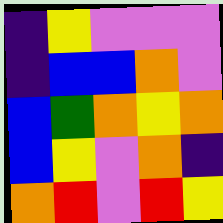[["indigo", "yellow", "violet", "violet", "violet"], ["indigo", "blue", "blue", "orange", "violet"], ["blue", "green", "orange", "yellow", "orange"], ["blue", "yellow", "violet", "orange", "indigo"], ["orange", "red", "violet", "red", "yellow"]]